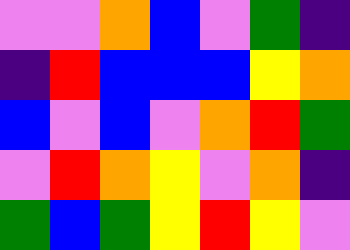[["violet", "violet", "orange", "blue", "violet", "green", "indigo"], ["indigo", "red", "blue", "blue", "blue", "yellow", "orange"], ["blue", "violet", "blue", "violet", "orange", "red", "green"], ["violet", "red", "orange", "yellow", "violet", "orange", "indigo"], ["green", "blue", "green", "yellow", "red", "yellow", "violet"]]